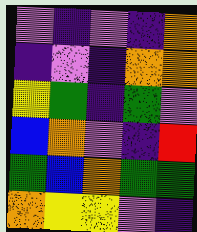[["violet", "indigo", "violet", "indigo", "orange"], ["indigo", "violet", "indigo", "orange", "orange"], ["yellow", "green", "indigo", "green", "violet"], ["blue", "orange", "violet", "indigo", "red"], ["green", "blue", "orange", "green", "green"], ["orange", "yellow", "yellow", "violet", "indigo"]]